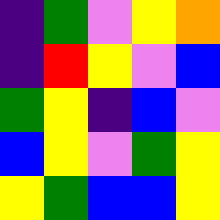[["indigo", "green", "violet", "yellow", "orange"], ["indigo", "red", "yellow", "violet", "blue"], ["green", "yellow", "indigo", "blue", "violet"], ["blue", "yellow", "violet", "green", "yellow"], ["yellow", "green", "blue", "blue", "yellow"]]